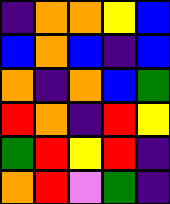[["indigo", "orange", "orange", "yellow", "blue"], ["blue", "orange", "blue", "indigo", "blue"], ["orange", "indigo", "orange", "blue", "green"], ["red", "orange", "indigo", "red", "yellow"], ["green", "red", "yellow", "red", "indigo"], ["orange", "red", "violet", "green", "indigo"]]